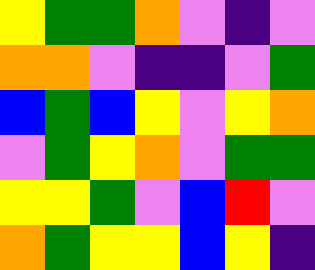[["yellow", "green", "green", "orange", "violet", "indigo", "violet"], ["orange", "orange", "violet", "indigo", "indigo", "violet", "green"], ["blue", "green", "blue", "yellow", "violet", "yellow", "orange"], ["violet", "green", "yellow", "orange", "violet", "green", "green"], ["yellow", "yellow", "green", "violet", "blue", "red", "violet"], ["orange", "green", "yellow", "yellow", "blue", "yellow", "indigo"]]